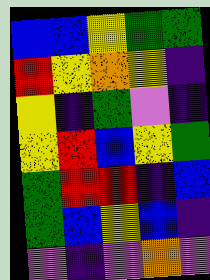[["blue", "blue", "yellow", "green", "green"], ["red", "yellow", "orange", "yellow", "indigo"], ["yellow", "indigo", "green", "violet", "indigo"], ["yellow", "red", "blue", "yellow", "green"], ["green", "red", "red", "indigo", "blue"], ["green", "blue", "yellow", "blue", "indigo"], ["violet", "indigo", "violet", "orange", "violet"]]